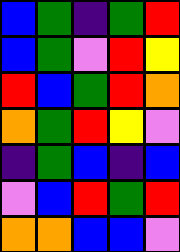[["blue", "green", "indigo", "green", "red"], ["blue", "green", "violet", "red", "yellow"], ["red", "blue", "green", "red", "orange"], ["orange", "green", "red", "yellow", "violet"], ["indigo", "green", "blue", "indigo", "blue"], ["violet", "blue", "red", "green", "red"], ["orange", "orange", "blue", "blue", "violet"]]